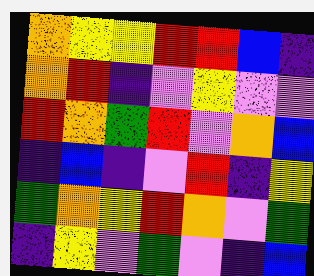[["orange", "yellow", "yellow", "red", "red", "blue", "indigo"], ["orange", "red", "indigo", "violet", "yellow", "violet", "violet"], ["red", "orange", "green", "red", "violet", "orange", "blue"], ["indigo", "blue", "indigo", "violet", "red", "indigo", "yellow"], ["green", "orange", "yellow", "red", "orange", "violet", "green"], ["indigo", "yellow", "violet", "green", "violet", "indigo", "blue"]]